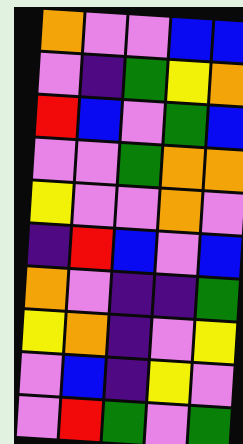[["orange", "violet", "violet", "blue", "blue"], ["violet", "indigo", "green", "yellow", "orange"], ["red", "blue", "violet", "green", "blue"], ["violet", "violet", "green", "orange", "orange"], ["yellow", "violet", "violet", "orange", "violet"], ["indigo", "red", "blue", "violet", "blue"], ["orange", "violet", "indigo", "indigo", "green"], ["yellow", "orange", "indigo", "violet", "yellow"], ["violet", "blue", "indigo", "yellow", "violet"], ["violet", "red", "green", "violet", "green"]]